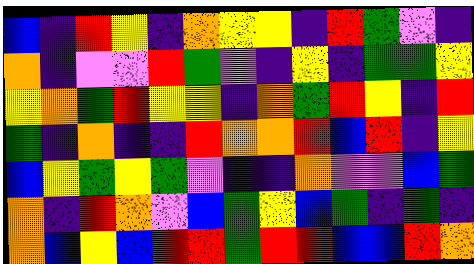[["blue", "indigo", "red", "yellow", "indigo", "orange", "yellow", "yellow", "indigo", "red", "green", "violet", "indigo"], ["orange", "indigo", "violet", "violet", "red", "green", "violet", "indigo", "yellow", "indigo", "green", "green", "yellow"], ["yellow", "orange", "green", "red", "yellow", "yellow", "indigo", "orange", "green", "red", "yellow", "indigo", "red"], ["green", "indigo", "orange", "indigo", "indigo", "red", "orange", "orange", "red", "blue", "red", "indigo", "yellow"], ["blue", "yellow", "green", "yellow", "green", "violet", "indigo", "indigo", "orange", "violet", "violet", "blue", "green"], ["orange", "indigo", "red", "orange", "violet", "blue", "green", "yellow", "blue", "green", "indigo", "green", "indigo"], ["orange", "blue", "yellow", "blue", "red", "red", "green", "red", "red", "blue", "blue", "red", "orange"]]